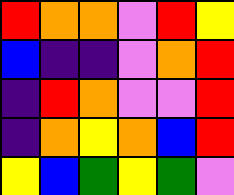[["red", "orange", "orange", "violet", "red", "yellow"], ["blue", "indigo", "indigo", "violet", "orange", "red"], ["indigo", "red", "orange", "violet", "violet", "red"], ["indigo", "orange", "yellow", "orange", "blue", "red"], ["yellow", "blue", "green", "yellow", "green", "violet"]]